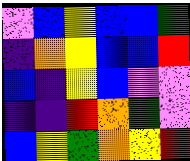[["violet", "blue", "yellow", "blue", "blue", "green"], ["indigo", "orange", "yellow", "blue", "blue", "red"], ["blue", "indigo", "yellow", "blue", "violet", "violet"], ["indigo", "indigo", "red", "orange", "green", "violet"], ["blue", "yellow", "green", "orange", "yellow", "red"]]